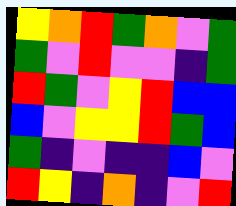[["yellow", "orange", "red", "green", "orange", "violet", "green"], ["green", "violet", "red", "violet", "violet", "indigo", "green"], ["red", "green", "violet", "yellow", "red", "blue", "blue"], ["blue", "violet", "yellow", "yellow", "red", "green", "blue"], ["green", "indigo", "violet", "indigo", "indigo", "blue", "violet"], ["red", "yellow", "indigo", "orange", "indigo", "violet", "red"]]